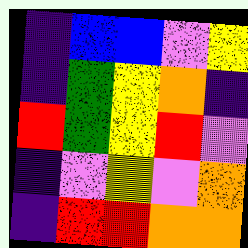[["indigo", "blue", "blue", "violet", "yellow"], ["indigo", "green", "yellow", "orange", "indigo"], ["red", "green", "yellow", "red", "violet"], ["indigo", "violet", "yellow", "violet", "orange"], ["indigo", "red", "red", "orange", "orange"]]